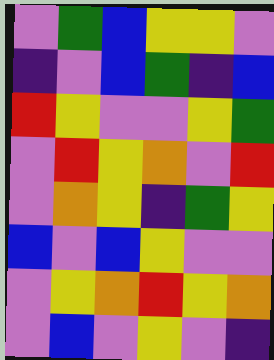[["violet", "green", "blue", "yellow", "yellow", "violet"], ["indigo", "violet", "blue", "green", "indigo", "blue"], ["red", "yellow", "violet", "violet", "yellow", "green"], ["violet", "red", "yellow", "orange", "violet", "red"], ["violet", "orange", "yellow", "indigo", "green", "yellow"], ["blue", "violet", "blue", "yellow", "violet", "violet"], ["violet", "yellow", "orange", "red", "yellow", "orange"], ["violet", "blue", "violet", "yellow", "violet", "indigo"]]